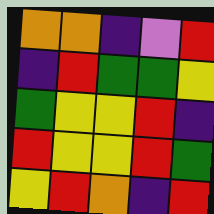[["orange", "orange", "indigo", "violet", "red"], ["indigo", "red", "green", "green", "yellow"], ["green", "yellow", "yellow", "red", "indigo"], ["red", "yellow", "yellow", "red", "green"], ["yellow", "red", "orange", "indigo", "red"]]